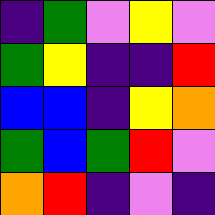[["indigo", "green", "violet", "yellow", "violet"], ["green", "yellow", "indigo", "indigo", "red"], ["blue", "blue", "indigo", "yellow", "orange"], ["green", "blue", "green", "red", "violet"], ["orange", "red", "indigo", "violet", "indigo"]]